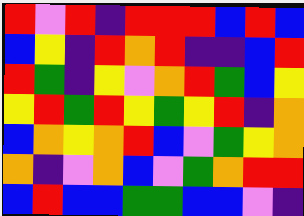[["red", "violet", "red", "indigo", "red", "red", "red", "blue", "red", "blue"], ["blue", "yellow", "indigo", "red", "orange", "red", "indigo", "indigo", "blue", "red"], ["red", "green", "indigo", "yellow", "violet", "orange", "red", "green", "blue", "yellow"], ["yellow", "red", "green", "red", "yellow", "green", "yellow", "red", "indigo", "orange"], ["blue", "orange", "yellow", "orange", "red", "blue", "violet", "green", "yellow", "orange"], ["orange", "indigo", "violet", "orange", "blue", "violet", "green", "orange", "red", "red"], ["blue", "red", "blue", "blue", "green", "green", "blue", "blue", "violet", "indigo"]]